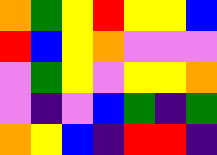[["orange", "green", "yellow", "red", "yellow", "yellow", "blue"], ["red", "blue", "yellow", "orange", "violet", "violet", "violet"], ["violet", "green", "yellow", "violet", "yellow", "yellow", "orange"], ["violet", "indigo", "violet", "blue", "green", "indigo", "green"], ["orange", "yellow", "blue", "indigo", "red", "red", "indigo"]]